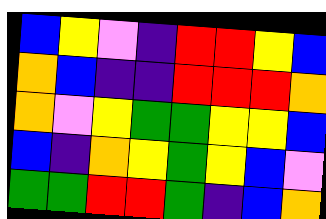[["blue", "yellow", "violet", "indigo", "red", "red", "yellow", "blue"], ["orange", "blue", "indigo", "indigo", "red", "red", "red", "orange"], ["orange", "violet", "yellow", "green", "green", "yellow", "yellow", "blue"], ["blue", "indigo", "orange", "yellow", "green", "yellow", "blue", "violet"], ["green", "green", "red", "red", "green", "indigo", "blue", "orange"]]